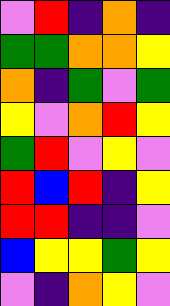[["violet", "red", "indigo", "orange", "indigo"], ["green", "green", "orange", "orange", "yellow"], ["orange", "indigo", "green", "violet", "green"], ["yellow", "violet", "orange", "red", "yellow"], ["green", "red", "violet", "yellow", "violet"], ["red", "blue", "red", "indigo", "yellow"], ["red", "red", "indigo", "indigo", "violet"], ["blue", "yellow", "yellow", "green", "yellow"], ["violet", "indigo", "orange", "yellow", "violet"]]